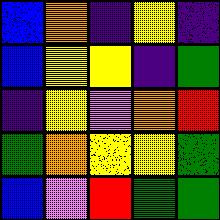[["blue", "orange", "indigo", "yellow", "indigo"], ["blue", "yellow", "yellow", "indigo", "green"], ["indigo", "yellow", "violet", "orange", "red"], ["green", "orange", "yellow", "yellow", "green"], ["blue", "violet", "red", "green", "green"]]